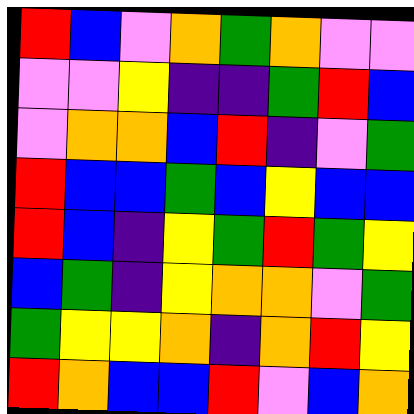[["red", "blue", "violet", "orange", "green", "orange", "violet", "violet"], ["violet", "violet", "yellow", "indigo", "indigo", "green", "red", "blue"], ["violet", "orange", "orange", "blue", "red", "indigo", "violet", "green"], ["red", "blue", "blue", "green", "blue", "yellow", "blue", "blue"], ["red", "blue", "indigo", "yellow", "green", "red", "green", "yellow"], ["blue", "green", "indigo", "yellow", "orange", "orange", "violet", "green"], ["green", "yellow", "yellow", "orange", "indigo", "orange", "red", "yellow"], ["red", "orange", "blue", "blue", "red", "violet", "blue", "orange"]]